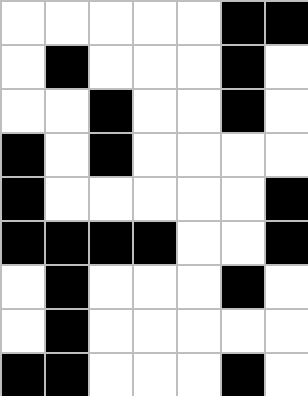[["white", "white", "white", "white", "white", "black", "black"], ["white", "black", "white", "white", "white", "black", "white"], ["white", "white", "black", "white", "white", "black", "white"], ["black", "white", "black", "white", "white", "white", "white"], ["black", "white", "white", "white", "white", "white", "black"], ["black", "black", "black", "black", "white", "white", "black"], ["white", "black", "white", "white", "white", "black", "white"], ["white", "black", "white", "white", "white", "white", "white"], ["black", "black", "white", "white", "white", "black", "white"]]